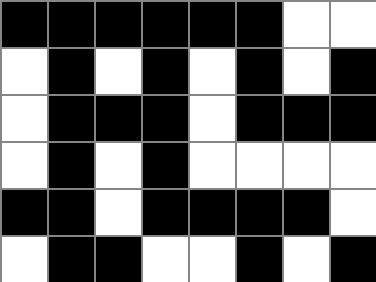[["black", "black", "black", "black", "black", "black", "white", "white"], ["white", "black", "white", "black", "white", "black", "white", "black"], ["white", "black", "black", "black", "white", "black", "black", "black"], ["white", "black", "white", "black", "white", "white", "white", "white"], ["black", "black", "white", "black", "black", "black", "black", "white"], ["white", "black", "black", "white", "white", "black", "white", "black"]]